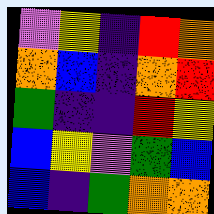[["violet", "yellow", "indigo", "red", "orange"], ["orange", "blue", "indigo", "orange", "red"], ["green", "indigo", "indigo", "red", "yellow"], ["blue", "yellow", "violet", "green", "blue"], ["blue", "indigo", "green", "orange", "orange"]]